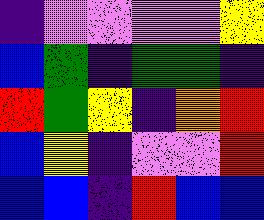[["indigo", "violet", "violet", "violet", "violet", "yellow"], ["blue", "green", "indigo", "green", "green", "indigo"], ["red", "green", "yellow", "indigo", "orange", "red"], ["blue", "yellow", "indigo", "violet", "violet", "red"], ["blue", "blue", "indigo", "red", "blue", "blue"]]